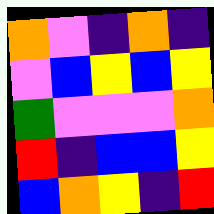[["orange", "violet", "indigo", "orange", "indigo"], ["violet", "blue", "yellow", "blue", "yellow"], ["green", "violet", "violet", "violet", "orange"], ["red", "indigo", "blue", "blue", "yellow"], ["blue", "orange", "yellow", "indigo", "red"]]